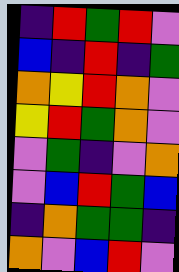[["indigo", "red", "green", "red", "violet"], ["blue", "indigo", "red", "indigo", "green"], ["orange", "yellow", "red", "orange", "violet"], ["yellow", "red", "green", "orange", "violet"], ["violet", "green", "indigo", "violet", "orange"], ["violet", "blue", "red", "green", "blue"], ["indigo", "orange", "green", "green", "indigo"], ["orange", "violet", "blue", "red", "violet"]]